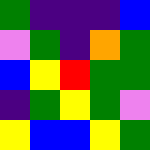[["green", "indigo", "indigo", "indigo", "blue"], ["violet", "green", "indigo", "orange", "green"], ["blue", "yellow", "red", "green", "green"], ["indigo", "green", "yellow", "green", "violet"], ["yellow", "blue", "blue", "yellow", "green"]]